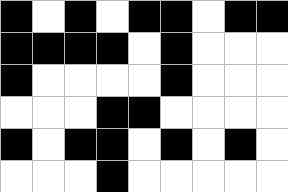[["black", "white", "black", "white", "black", "black", "white", "black", "black"], ["black", "black", "black", "black", "white", "black", "white", "white", "white"], ["black", "white", "white", "white", "white", "black", "white", "white", "white"], ["white", "white", "white", "black", "black", "white", "white", "white", "white"], ["black", "white", "black", "black", "white", "black", "white", "black", "white"], ["white", "white", "white", "black", "white", "white", "white", "white", "white"]]